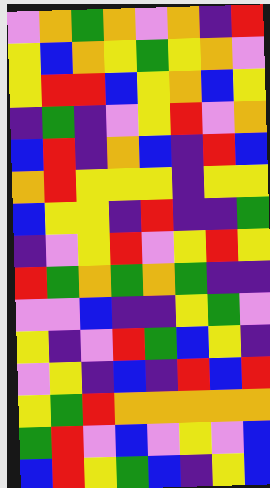[["violet", "orange", "green", "orange", "violet", "orange", "indigo", "red"], ["yellow", "blue", "orange", "yellow", "green", "yellow", "orange", "violet"], ["yellow", "red", "red", "blue", "yellow", "orange", "blue", "yellow"], ["indigo", "green", "indigo", "violet", "yellow", "red", "violet", "orange"], ["blue", "red", "indigo", "orange", "blue", "indigo", "red", "blue"], ["orange", "red", "yellow", "yellow", "yellow", "indigo", "yellow", "yellow"], ["blue", "yellow", "yellow", "indigo", "red", "indigo", "indigo", "green"], ["indigo", "violet", "yellow", "red", "violet", "yellow", "red", "yellow"], ["red", "green", "orange", "green", "orange", "green", "indigo", "indigo"], ["violet", "violet", "blue", "indigo", "indigo", "yellow", "green", "violet"], ["yellow", "indigo", "violet", "red", "green", "blue", "yellow", "indigo"], ["violet", "yellow", "indigo", "blue", "indigo", "red", "blue", "red"], ["yellow", "green", "red", "orange", "orange", "orange", "orange", "orange"], ["green", "red", "violet", "blue", "violet", "yellow", "violet", "blue"], ["blue", "red", "yellow", "green", "blue", "indigo", "yellow", "blue"]]